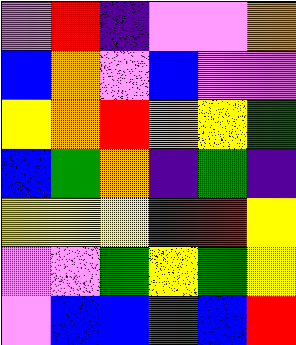[["violet", "red", "indigo", "violet", "violet", "orange"], ["blue", "orange", "violet", "blue", "violet", "violet"], ["yellow", "orange", "red", "orange", "yellow", "green"], ["blue", "green", "orange", "indigo", "green", "indigo"], ["yellow", "yellow", "yellow", "red", "red", "yellow"], ["violet", "violet", "green", "yellow", "green", "yellow"], ["violet", "blue", "blue", "green", "blue", "red"]]